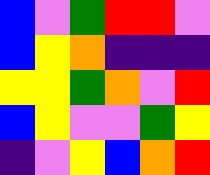[["blue", "violet", "green", "red", "red", "violet"], ["blue", "yellow", "orange", "indigo", "indigo", "indigo"], ["yellow", "yellow", "green", "orange", "violet", "red"], ["blue", "yellow", "violet", "violet", "green", "yellow"], ["indigo", "violet", "yellow", "blue", "orange", "red"]]